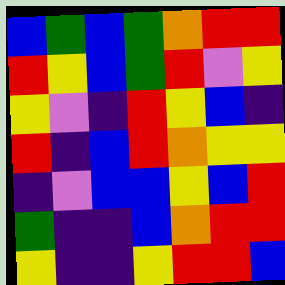[["blue", "green", "blue", "green", "orange", "red", "red"], ["red", "yellow", "blue", "green", "red", "violet", "yellow"], ["yellow", "violet", "indigo", "red", "yellow", "blue", "indigo"], ["red", "indigo", "blue", "red", "orange", "yellow", "yellow"], ["indigo", "violet", "blue", "blue", "yellow", "blue", "red"], ["green", "indigo", "indigo", "blue", "orange", "red", "red"], ["yellow", "indigo", "indigo", "yellow", "red", "red", "blue"]]